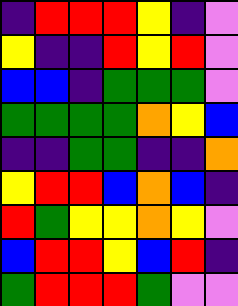[["indigo", "red", "red", "red", "yellow", "indigo", "violet"], ["yellow", "indigo", "indigo", "red", "yellow", "red", "violet"], ["blue", "blue", "indigo", "green", "green", "green", "violet"], ["green", "green", "green", "green", "orange", "yellow", "blue"], ["indigo", "indigo", "green", "green", "indigo", "indigo", "orange"], ["yellow", "red", "red", "blue", "orange", "blue", "indigo"], ["red", "green", "yellow", "yellow", "orange", "yellow", "violet"], ["blue", "red", "red", "yellow", "blue", "red", "indigo"], ["green", "red", "red", "red", "green", "violet", "violet"]]